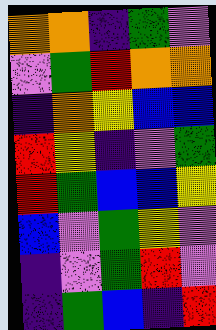[["orange", "orange", "indigo", "green", "violet"], ["violet", "green", "red", "orange", "orange"], ["indigo", "orange", "yellow", "blue", "blue"], ["red", "yellow", "indigo", "violet", "green"], ["red", "green", "blue", "blue", "yellow"], ["blue", "violet", "green", "yellow", "violet"], ["indigo", "violet", "green", "red", "violet"], ["indigo", "green", "blue", "indigo", "red"]]